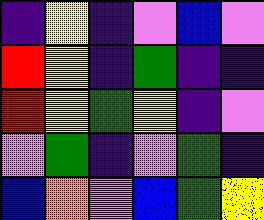[["indigo", "yellow", "indigo", "violet", "blue", "violet"], ["red", "yellow", "indigo", "green", "indigo", "indigo"], ["red", "yellow", "green", "yellow", "indigo", "violet"], ["violet", "green", "indigo", "violet", "green", "indigo"], ["blue", "orange", "violet", "blue", "green", "yellow"]]